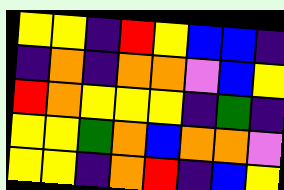[["yellow", "yellow", "indigo", "red", "yellow", "blue", "blue", "indigo"], ["indigo", "orange", "indigo", "orange", "orange", "violet", "blue", "yellow"], ["red", "orange", "yellow", "yellow", "yellow", "indigo", "green", "indigo"], ["yellow", "yellow", "green", "orange", "blue", "orange", "orange", "violet"], ["yellow", "yellow", "indigo", "orange", "red", "indigo", "blue", "yellow"]]